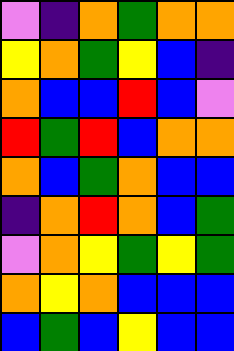[["violet", "indigo", "orange", "green", "orange", "orange"], ["yellow", "orange", "green", "yellow", "blue", "indigo"], ["orange", "blue", "blue", "red", "blue", "violet"], ["red", "green", "red", "blue", "orange", "orange"], ["orange", "blue", "green", "orange", "blue", "blue"], ["indigo", "orange", "red", "orange", "blue", "green"], ["violet", "orange", "yellow", "green", "yellow", "green"], ["orange", "yellow", "orange", "blue", "blue", "blue"], ["blue", "green", "blue", "yellow", "blue", "blue"]]